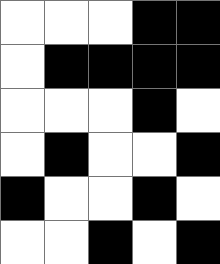[["white", "white", "white", "black", "black"], ["white", "black", "black", "black", "black"], ["white", "white", "white", "black", "white"], ["white", "black", "white", "white", "black"], ["black", "white", "white", "black", "white"], ["white", "white", "black", "white", "black"]]